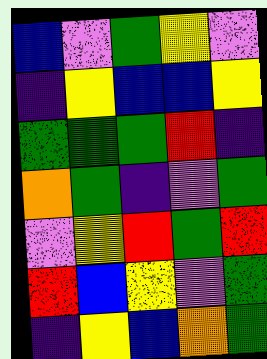[["blue", "violet", "green", "yellow", "violet"], ["indigo", "yellow", "blue", "blue", "yellow"], ["green", "green", "green", "red", "indigo"], ["orange", "green", "indigo", "violet", "green"], ["violet", "yellow", "red", "green", "red"], ["red", "blue", "yellow", "violet", "green"], ["indigo", "yellow", "blue", "orange", "green"]]